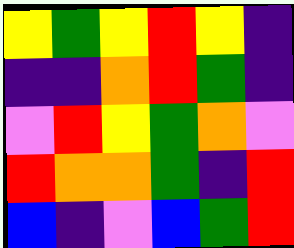[["yellow", "green", "yellow", "red", "yellow", "indigo"], ["indigo", "indigo", "orange", "red", "green", "indigo"], ["violet", "red", "yellow", "green", "orange", "violet"], ["red", "orange", "orange", "green", "indigo", "red"], ["blue", "indigo", "violet", "blue", "green", "red"]]